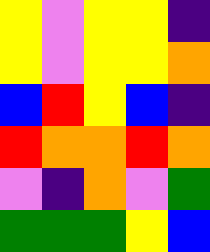[["yellow", "violet", "yellow", "yellow", "indigo"], ["yellow", "violet", "yellow", "yellow", "orange"], ["blue", "red", "yellow", "blue", "indigo"], ["red", "orange", "orange", "red", "orange"], ["violet", "indigo", "orange", "violet", "green"], ["green", "green", "green", "yellow", "blue"]]